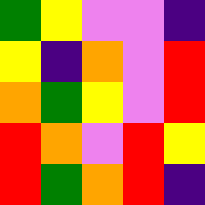[["green", "yellow", "violet", "violet", "indigo"], ["yellow", "indigo", "orange", "violet", "red"], ["orange", "green", "yellow", "violet", "red"], ["red", "orange", "violet", "red", "yellow"], ["red", "green", "orange", "red", "indigo"]]